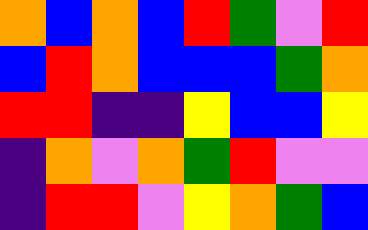[["orange", "blue", "orange", "blue", "red", "green", "violet", "red"], ["blue", "red", "orange", "blue", "blue", "blue", "green", "orange"], ["red", "red", "indigo", "indigo", "yellow", "blue", "blue", "yellow"], ["indigo", "orange", "violet", "orange", "green", "red", "violet", "violet"], ["indigo", "red", "red", "violet", "yellow", "orange", "green", "blue"]]